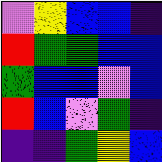[["violet", "yellow", "blue", "blue", "indigo"], ["red", "green", "green", "blue", "blue"], ["green", "blue", "blue", "violet", "blue"], ["red", "blue", "violet", "green", "indigo"], ["indigo", "indigo", "green", "yellow", "blue"]]